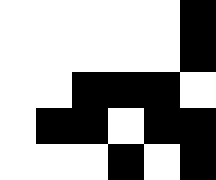[["white", "white", "white", "white", "white", "black"], ["white", "white", "white", "white", "white", "black"], ["white", "white", "black", "black", "black", "white"], ["white", "black", "black", "white", "black", "black"], ["white", "white", "white", "black", "white", "black"]]